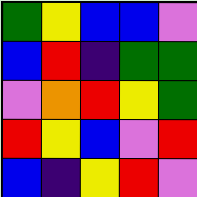[["green", "yellow", "blue", "blue", "violet"], ["blue", "red", "indigo", "green", "green"], ["violet", "orange", "red", "yellow", "green"], ["red", "yellow", "blue", "violet", "red"], ["blue", "indigo", "yellow", "red", "violet"]]